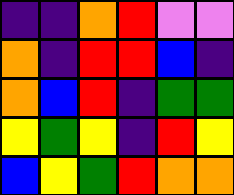[["indigo", "indigo", "orange", "red", "violet", "violet"], ["orange", "indigo", "red", "red", "blue", "indigo"], ["orange", "blue", "red", "indigo", "green", "green"], ["yellow", "green", "yellow", "indigo", "red", "yellow"], ["blue", "yellow", "green", "red", "orange", "orange"]]